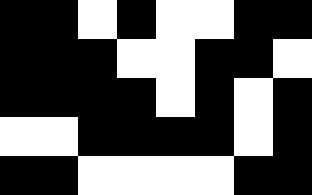[["black", "black", "white", "black", "white", "white", "black", "black"], ["black", "black", "black", "white", "white", "black", "black", "white"], ["black", "black", "black", "black", "white", "black", "white", "black"], ["white", "white", "black", "black", "black", "black", "white", "black"], ["black", "black", "white", "white", "white", "white", "black", "black"]]